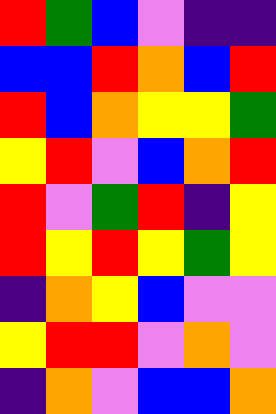[["red", "green", "blue", "violet", "indigo", "indigo"], ["blue", "blue", "red", "orange", "blue", "red"], ["red", "blue", "orange", "yellow", "yellow", "green"], ["yellow", "red", "violet", "blue", "orange", "red"], ["red", "violet", "green", "red", "indigo", "yellow"], ["red", "yellow", "red", "yellow", "green", "yellow"], ["indigo", "orange", "yellow", "blue", "violet", "violet"], ["yellow", "red", "red", "violet", "orange", "violet"], ["indigo", "orange", "violet", "blue", "blue", "orange"]]